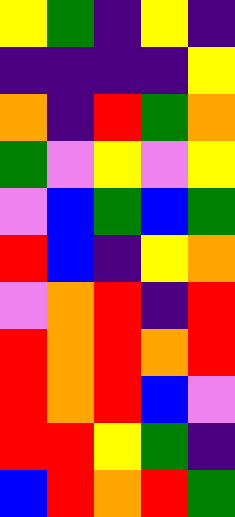[["yellow", "green", "indigo", "yellow", "indigo"], ["indigo", "indigo", "indigo", "indigo", "yellow"], ["orange", "indigo", "red", "green", "orange"], ["green", "violet", "yellow", "violet", "yellow"], ["violet", "blue", "green", "blue", "green"], ["red", "blue", "indigo", "yellow", "orange"], ["violet", "orange", "red", "indigo", "red"], ["red", "orange", "red", "orange", "red"], ["red", "orange", "red", "blue", "violet"], ["red", "red", "yellow", "green", "indigo"], ["blue", "red", "orange", "red", "green"]]